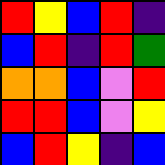[["red", "yellow", "blue", "red", "indigo"], ["blue", "red", "indigo", "red", "green"], ["orange", "orange", "blue", "violet", "red"], ["red", "red", "blue", "violet", "yellow"], ["blue", "red", "yellow", "indigo", "blue"]]